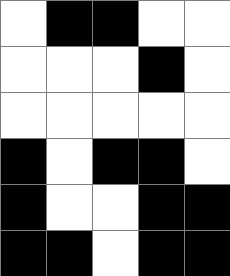[["white", "black", "black", "white", "white"], ["white", "white", "white", "black", "white"], ["white", "white", "white", "white", "white"], ["black", "white", "black", "black", "white"], ["black", "white", "white", "black", "black"], ["black", "black", "white", "black", "black"]]